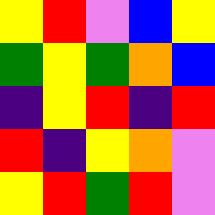[["yellow", "red", "violet", "blue", "yellow"], ["green", "yellow", "green", "orange", "blue"], ["indigo", "yellow", "red", "indigo", "red"], ["red", "indigo", "yellow", "orange", "violet"], ["yellow", "red", "green", "red", "violet"]]